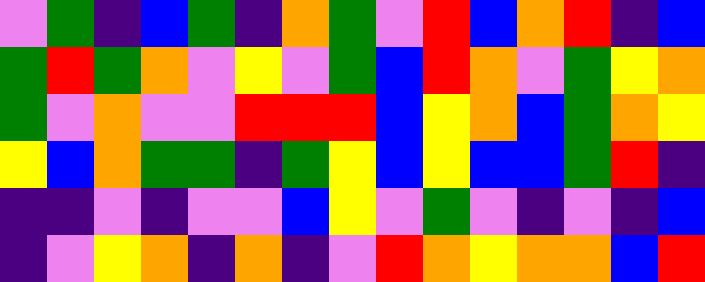[["violet", "green", "indigo", "blue", "green", "indigo", "orange", "green", "violet", "red", "blue", "orange", "red", "indigo", "blue"], ["green", "red", "green", "orange", "violet", "yellow", "violet", "green", "blue", "red", "orange", "violet", "green", "yellow", "orange"], ["green", "violet", "orange", "violet", "violet", "red", "red", "red", "blue", "yellow", "orange", "blue", "green", "orange", "yellow"], ["yellow", "blue", "orange", "green", "green", "indigo", "green", "yellow", "blue", "yellow", "blue", "blue", "green", "red", "indigo"], ["indigo", "indigo", "violet", "indigo", "violet", "violet", "blue", "yellow", "violet", "green", "violet", "indigo", "violet", "indigo", "blue"], ["indigo", "violet", "yellow", "orange", "indigo", "orange", "indigo", "violet", "red", "orange", "yellow", "orange", "orange", "blue", "red"]]